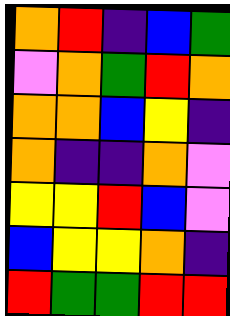[["orange", "red", "indigo", "blue", "green"], ["violet", "orange", "green", "red", "orange"], ["orange", "orange", "blue", "yellow", "indigo"], ["orange", "indigo", "indigo", "orange", "violet"], ["yellow", "yellow", "red", "blue", "violet"], ["blue", "yellow", "yellow", "orange", "indigo"], ["red", "green", "green", "red", "red"]]